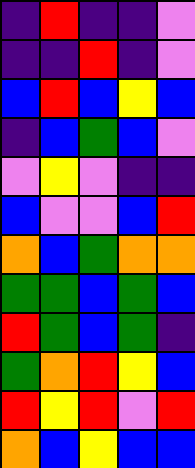[["indigo", "red", "indigo", "indigo", "violet"], ["indigo", "indigo", "red", "indigo", "violet"], ["blue", "red", "blue", "yellow", "blue"], ["indigo", "blue", "green", "blue", "violet"], ["violet", "yellow", "violet", "indigo", "indigo"], ["blue", "violet", "violet", "blue", "red"], ["orange", "blue", "green", "orange", "orange"], ["green", "green", "blue", "green", "blue"], ["red", "green", "blue", "green", "indigo"], ["green", "orange", "red", "yellow", "blue"], ["red", "yellow", "red", "violet", "red"], ["orange", "blue", "yellow", "blue", "blue"]]